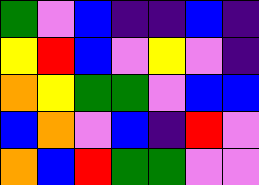[["green", "violet", "blue", "indigo", "indigo", "blue", "indigo"], ["yellow", "red", "blue", "violet", "yellow", "violet", "indigo"], ["orange", "yellow", "green", "green", "violet", "blue", "blue"], ["blue", "orange", "violet", "blue", "indigo", "red", "violet"], ["orange", "blue", "red", "green", "green", "violet", "violet"]]